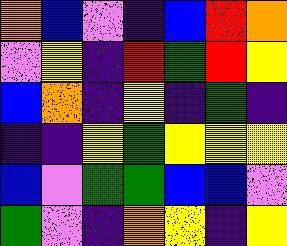[["orange", "blue", "violet", "indigo", "blue", "red", "orange"], ["violet", "yellow", "indigo", "red", "green", "red", "yellow"], ["blue", "orange", "indigo", "yellow", "indigo", "green", "indigo"], ["indigo", "indigo", "yellow", "green", "yellow", "yellow", "yellow"], ["blue", "violet", "green", "green", "blue", "blue", "violet"], ["green", "violet", "indigo", "orange", "yellow", "indigo", "yellow"]]